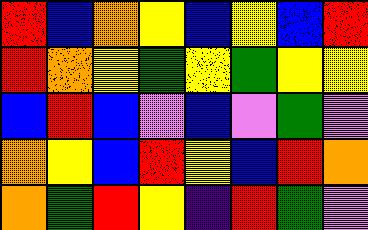[["red", "blue", "orange", "yellow", "blue", "yellow", "blue", "red"], ["red", "orange", "yellow", "green", "yellow", "green", "yellow", "yellow"], ["blue", "red", "blue", "violet", "blue", "violet", "green", "violet"], ["orange", "yellow", "blue", "red", "yellow", "blue", "red", "orange"], ["orange", "green", "red", "yellow", "indigo", "red", "green", "violet"]]